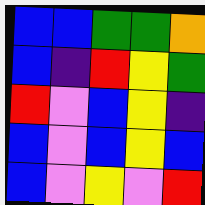[["blue", "blue", "green", "green", "orange"], ["blue", "indigo", "red", "yellow", "green"], ["red", "violet", "blue", "yellow", "indigo"], ["blue", "violet", "blue", "yellow", "blue"], ["blue", "violet", "yellow", "violet", "red"]]